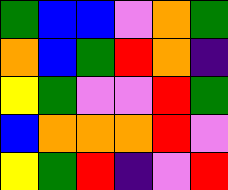[["green", "blue", "blue", "violet", "orange", "green"], ["orange", "blue", "green", "red", "orange", "indigo"], ["yellow", "green", "violet", "violet", "red", "green"], ["blue", "orange", "orange", "orange", "red", "violet"], ["yellow", "green", "red", "indigo", "violet", "red"]]